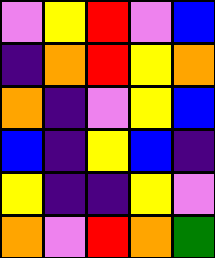[["violet", "yellow", "red", "violet", "blue"], ["indigo", "orange", "red", "yellow", "orange"], ["orange", "indigo", "violet", "yellow", "blue"], ["blue", "indigo", "yellow", "blue", "indigo"], ["yellow", "indigo", "indigo", "yellow", "violet"], ["orange", "violet", "red", "orange", "green"]]